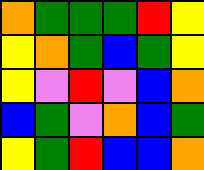[["orange", "green", "green", "green", "red", "yellow"], ["yellow", "orange", "green", "blue", "green", "yellow"], ["yellow", "violet", "red", "violet", "blue", "orange"], ["blue", "green", "violet", "orange", "blue", "green"], ["yellow", "green", "red", "blue", "blue", "orange"]]